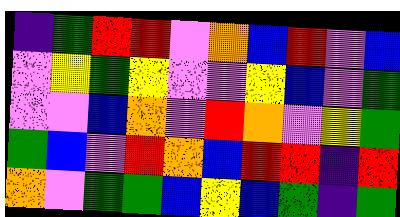[["indigo", "green", "red", "red", "violet", "orange", "blue", "red", "violet", "blue"], ["violet", "yellow", "green", "yellow", "violet", "violet", "yellow", "blue", "violet", "green"], ["violet", "violet", "blue", "orange", "violet", "red", "orange", "violet", "yellow", "green"], ["green", "blue", "violet", "red", "orange", "blue", "red", "red", "indigo", "red"], ["orange", "violet", "green", "green", "blue", "yellow", "blue", "green", "indigo", "green"]]